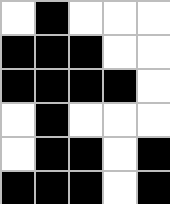[["white", "black", "white", "white", "white"], ["black", "black", "black", "white", "white"], ["black", "black", "black", "black", "white"], ["white", "black", "white", "white", "white"], ["white", "black", "black", "white", "black"], ["black", "black", "black", "white", "black"]]